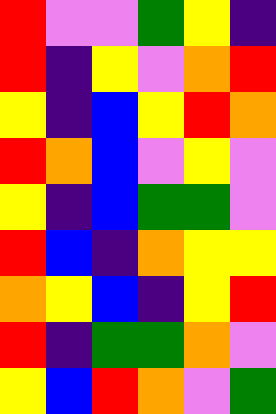[["red", "violet", "violet", "green", "yellow", "indigo"], ["red", "indigo", "yellow", "violet", "orange", "red"], ["yellow", "indigo", "blue", "yellow", "red", "orange"], ["red", "orange", "blue", "violet", "yellow", "violet"], ["yellow", "indigo", "blue", "green", "green", "violet"], ["red", "blue", "indigo", "orange", "yellow", "yellow"], ["orange", "yellow", "blue", "indigo", "yellow", "red"], ["red", "indigo", "green", "green", "orange", "violet"], ["yellow", "blue", "red", "orange", "violet", "green"]]